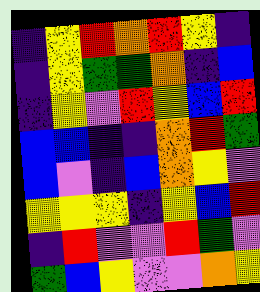[["indigo", "yellow", "red", "orange", "red", "yellow", "indigo"], ["indigo", "yellow", "green", "green", "orange", "indigo", "blue"], ["indigo", "yellow", "violet", "red", "yellow", "blue", "red"], ["blue", "blue", "indigo", "indigo", "orange", "red", "green"], ["blue", "violet", "indigo", "blue", "orange", "yellow", "violet"], ["yellow", "yellow", "yellow", "indigo", "yellow", "blue", "red"], ["indigo", "red", "violet", "violet", "red", "green", "violet"], ["green", "blue", "yellow", "violet", "violet", "orange", "yellow"]]